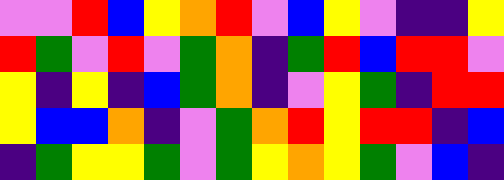[["violet", "violet", "red", "blue", "yellow", "orange", "red", "violet", "blue", "yellow", "violet", "indigo", "indigo", "yellow"], ["red", "green", "violet", "red", "violet", "green", "orange", "indigo", "green", "red", "blue", "red", "red", "violet"], ["yellow", "indigo", "yellow", "indigo", "blue", "green", "orange", "indigo", "violet", "yellow", "green", "indigo", "red", "red"], ["yellow", "blue", "blue", "orange", "indigo", "violet", "green", "orange", "red", "yellow", "red", "red", "indigo", "blue"], ["indigo", "green", "yellow", "yellow", "green", "violet", "green", "yellow", "orange", "yellow", "green", "violet", "blue", "indigo"]]